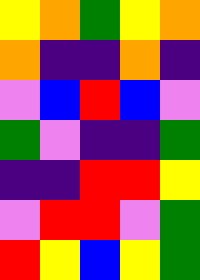[["yellow", "orange", "green", "yellow", "orange"], ["orange", "indigo", "indigo", "orange", "indigo"], ["violet", "blue", "red", "blue", "violet"], ["green", "violet", "indigo", "indigo", "green"], ["indigo", "indigo", "red", "red", "yellow"], ["violet", "red", "red", "violet", "green"], ["red", "yellow", "blue", "yellow", "green"]]